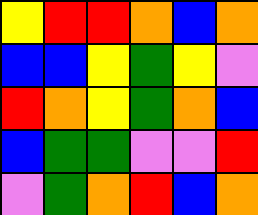[["yellow", "red", "red", "orange", "blue", "orange"], ["blue", "blue", "yellow", "green", "yellow", "violet"], ["red", "orange", "yellow", "green", "orange", "blue"], ["blue", "green", "green", "violet", "violet", "red"], ["violet", "green", "orange", "red", "blue", "orange"]]